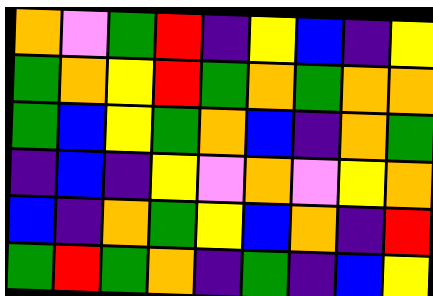[["orange", "violet", "green", "red", "indigo", "yellow", "blue", "indigo", "yellow"], ["green", "orange", "yellow", "red", "green", "orange", "green", "orange", "orange"], ["green", "blue", "yellow", "green", "orange", "blue", "indigo", "orange", "green"], ["indigo", "blue", "indigo", "yellow", "violet", "orange", "violet", "yellow", "orange"], ["blue", "indigo", "orange", "green", "yellow", "blue", "orange", "indigo", "red"], ["green", "red", "green", "orange", "indigo", "green", "indigo", "blue", "yellow"]]